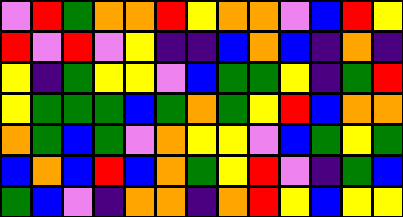[["violet", "red", "green", "orange", "orange", "red", "yellow", "orange", "orange", "violet", "blue", "red", "yellow"], ["red", "violet", "red", "violet", "yellow", "indigo", "indigo", "blue", "orange", "blue", "indigo", "orange", "indigo"], ["yellow", "indigo", "green", "yellow", "yellow", "violet", "blue", "green", "green", "yellow", "indigo", "green", "red"], ["yellow", "green", "green", "green", "blue", "green", "orange", "green", "yellow", "red", "blue", "orange", "orange"], ["orange", "green", "blue", "green", "violet", "orange", "yellow", "yellow", "violet", "blue", "green", "yellow", "green"], ["blue", "orange", "blue", "red", "blue", "orange", "green", "yellow", "red", "violet", "indigo", "green", "blue"], ["green", "blue", "violet", "indigo", "orange", "orange", "indigo", "orange", "red", "yellow", "blue", "yellow", "yellow"]]